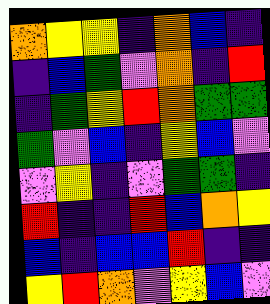[["orange", "yellow", "yellow", "indigo", "orange", "blue", "indigo"], ["indigo", "blue", "green", "violet", "orange", "indigo", "red"], ["indigo", "green", "yellow", "red", "orange", "green", "green"], ["green", "violet", "blue", "indigo", "yellow", "blue", "violet"], ["violet", "yellow", "indigo", "violet", "green", "green", "indigo"], ["red", "indigo", "indigo", "red", "blue", "orange", "yellow"], ["blue", "indigo", "blue", "blue", "red", "indigo", "indigo"], ["yellow", "red", "orange", "violet", "yellow", "blue", "violet"]]